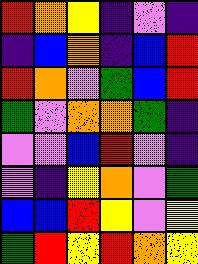[["red", "orange", "yellow", "indigo", "violet", "indigo"], ["indigo", "blue", "orange", "indigo", "blue", "red"], ["red", "orange", "violet", "green", "blue", "red"], ["green", "violet", "orange", "orange", "green", "indigo"], ["violet", "violet", "blue", "red", "violet", "indigo"], ["violet", "indigo", "yellow", "orange", "violet", "green"], ["blue", "blue", "red", "yellow", "violet", "yellow"], ["green", "red", "yellow", "red", "orange", "yellow"]]